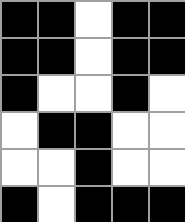[["black", "black", "white", "black", "black"], ["black", "black", "white", "black", "black"], ["black", "white", "white", "black", "white"], ["white", "black", "black", "white", "white"], ["white", "white", "black", "white", "white"], ["black", "white", "black", "black", "black"]]